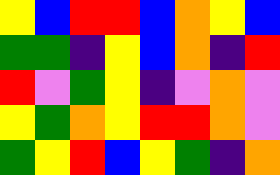[["yellow", "blue", "red", "red", "blue", "orange", "yellow", "blue"], ["green", "green", "indigo", "yellow", "blue", "orange", "indigo", "red"], ["red", "violet", "green", "yellow", "indigo", "violet", "orange", "violet"], ["yellow", "green", "orange", "yellow", "red", "red", "orange", "violet"], ["green", "yellow", "red", "blue", "yellow", "green", "indigo", "orange"]]